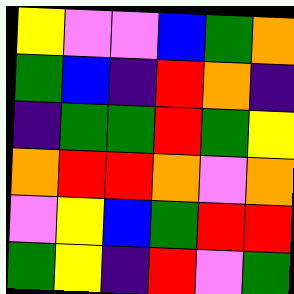[["yellow", "violet", "violet", "blue", "green", "orange"], ["green", "blue", "indigo", "red", "orange", "indigo"], ["indigo", "green", "green", "red", "green", "yellow"], ["orange", "red", "red", "orange", "violet", "orange"], ["violet", "yellow", "blue", "green", "red", "red"], ["green", "yellow", "indigo", "red", "violet", "green"]]